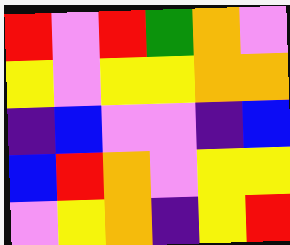[["red", "violet", "red", "green", "orange", "violet"], ["yellow", "violet", "yellow", "yellow", "orange", "orange"], ["indigo", "blue", "violet", "violet", "indigo", "blue"], ["blue", "red", "orange", "violet", "yellow", "yellow"], ["violet", "yellow", "orange", "indigo", "yellow", "red"]]